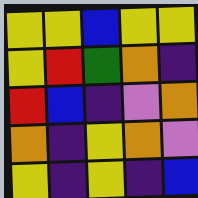[["yellow", "yellow", "blue", "yellow", "yellow"], ["yellow", "red", "green", "orange", "indigo"], ["red", "blue", "indigo", "violet", "orange"], ["orange", "indigo", "yellow", "orange", "violet"], ["yellow", "indigo", "yellow", "indigo", "blue"]]